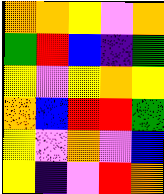[["orange", "orange", "yellow", "violet", "orange"], ["green", "red", "blue", "indigo", "green"], ["yellow", "violet", "yellow", "orange", "yellow"], ["orange", "blue", "red", "red", "green"], ["yellow", "violet", "orange", "violet", "blue"], ["yellow", "indigo", "violet", "red", "orange"]]